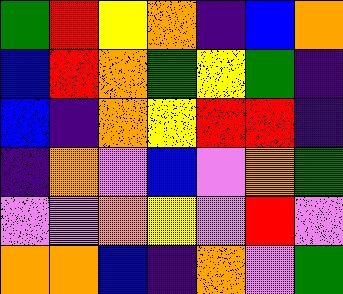[["green", "red", "yellow", "orange", "indigo", "blue", "orange"], ["blue", "red", "orange", "green", "yellow", "green", "indigo"], ["blue", "indigo", "orange", "yellow", "red", "red", "indigo"], ["indigo", "orange", "violet", "blue", "violet", "orange", "green"], ["violet", "violet", "orange", "yellow", "violet", "red", "violet"], ["orange", "orange", "blue", "indigo", "orange", "violet", "green"]]